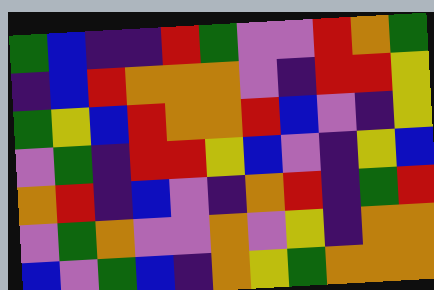[["green", "blue", "indigo", "indigo", "red", "green", "violet", "violet", "red", "orange", "green"], ["indigo", "blue", "red", "orange", "orange", "orange", "violet", "indigo", "red", "red", "yellow"], ["green", "yellow", "blue", "red", "orange", "orange", "red", "blue", "violet", "indigo", "yellow"], ["violet", "green", "indigo", "red", "red", "yellow", "blue", "violet", "indigo", "yellow", "blue"], ["orange", "red", "indigo", "blue", "violet", "indigo", "orange", "red", "indigo", "green", "red"], ["violet", "green", "orange", "violet", "violet", "orange", "violet", "yellow", "indigo", "orange", "orange"], ["blue", "violet", "green", "blue", "indigo", "orange", "yellow", "green", "orange", "orange", "orange"]]